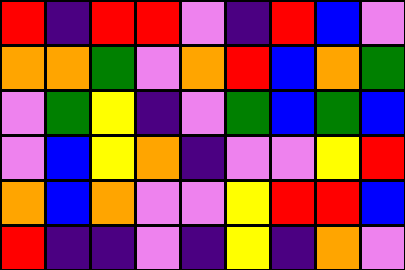[["red", "indigo", "red", "red", "violet", "indigo", "red", "blue", "violet"], ["orange", "orange", "green", "violet", "orange", "red", "blue", "orange", "green"], ["violet", "green", "yellow", "indigo", "violet", "green", "blue", "green", "blue"], ["violet", "blue", "yellow", "orange", "indigo", "violet", "violet", "yellow", "red"], ["orange", "blue", "orange", "violet", "violet", "yellow", "red", "red", "blue"], ["red", "indigo", "indigo", "violet", "indigo", "yellow", "indigo", "orange", "violet"]]